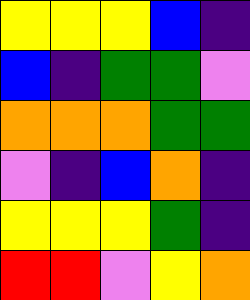[["yellow", "yellow", "yellow", "blue", "indigo"], ["blue", "indigo", "green", "green", "violet"], ["orange", "orange", "orange", "green", "green"], ["violet", "indigo", "blue", "orange", "indigo"], ["yellow", "yellow", "yellow", "green", "indigo"], ["red", "red", "violet", "yellow", "orange"]]